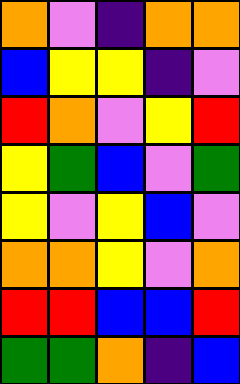[["orange", "violet", "indigo", "orange", "orange"], ["blue", "yellow", "yellow", "indigo", "violet"], ["red", "orange", "violet", "yellow", "red"], ["yellow", "green", "blue", "violet", "green"], ["yellow", "violet", "yellow", "blue", "violet"], ["orange", "orange", "yellow", "violet", "orange"], ["red", "red", "blue", "blue", "red"], ["green", "green", "orange", "indigo", "blue"]]